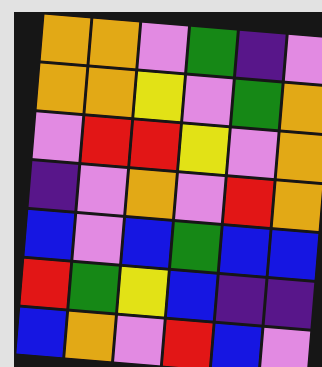[["orange", "orange", "violet", "green", "indigo", "violet"], ["orange", "orange", "yellow", "violet", "green", "orange"], ["violet", "red", "red", "yellow", "violet", "orange"], ["indigo", "violet", "orange", "violet", "red", "orange"], ["blue", "violet", "blue", "green", "blue", "blue"], ["red", "green", "yellow", "blue", "indigo", "indigo"], ["blue", "orange", "violet", "red", "blue", "violet"]]